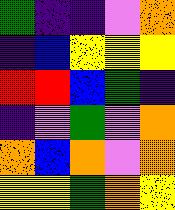[["green", "indigo", "indigo", "violet", "orange"], ["indigo", "blue", "yellow", "yellow", "yellow"], ["red", "red", "blue", "green", "indigo"], ["indigo", "violet", "green", "violet", "orange"], ["orange", "blue", "orange", "violet", "orange"], ["yellow", "yellow", "green", "orange", "yellow"]]